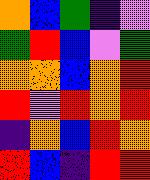[["orange", "blue", "green", "indigo", "violet"], ["green", "red", "blue", "violet", "green"], ["orange", "orange", "blue", "orange", "red"], ["red", "violet", "red", "orange", "red"], ["indigo", "orange", "blue", "red", "orange"], ["red", "blue", "indigo", "red", "red"]]